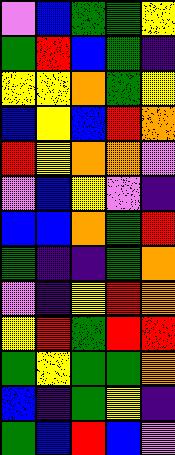[["violet", "blue", "green", "green", "yellow"], ["green", "red", "blue", "green", "indigo"], ["yellow", "yellow", "orange", "green", "yellow"], ["blue", "yellow", "blue", "red", "orange"], ["red", "yellow", "orange", "orange", "violet"], ["violet", "blue", "yellow", "violet", "indigo"], ["blue", "blue", "orange", "green", "red"], ["green", "indigo", "indigo", "green", "orange"], ["violet", "indigo", "yellow", "red", "orange"], ["yellow", "red", "green", "red", "red"], ["green", "yellow", "green", "green", "orange"], ["blue", "indigo", "green", "yellow", "indigo"], ["green", "blue", "red", "blue", "violet"]]